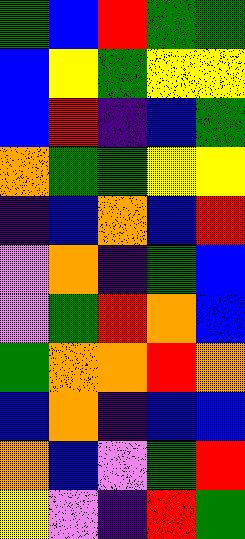[["green", "blue", "red", "green", "green"], ["blue", "yellow", "green", "yellow", "yellow"], ["blue", "red", "indigo", "blue", "green"], ["orange", "green", "green", "yellow", "yellow"], ["indigo", "blue", "orange", "blue", "red"], ["violet", "orange", "indigo", "green", "blue"], ["violet", "green", "red", "orange", "blue"], ["green", "orange", "orange", "red", "orange"], ["blue", "orange", "indigo", "blue", "blue"], ["orange", "blue", "violet", "green", "red"], ["yellow", "violet", "indigo", "red", "green"]]